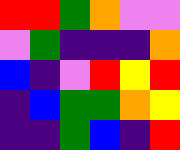[["red", "red", "green", "orange", "violet", "violet"], ["violet", "green", "indigo", "indigo", "indigo", "orange"], ["blue", "indigo", "violet", "red", "yellow", "red"], ["indigo", "blue", "green", "green", "orange", "yellow"], ["indigo", "indigo", "green", "blue", "indigo", "red"]]